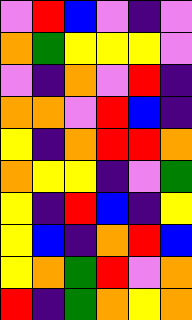[["violet", "red", "blue", "violet", "indigo", "violet"], ["orange", "green", "yellow", "yellow", "yellow", "violet"], ["violet", "indigo", "orange", "violet", "red", "indigo"], ["orange", "orange", "violet", "red", "blue", "indigo"], ["yellow", "indigo", "orange", "red", "red", "orange"], ["orange", "yellow", "yellow", "indigo", "violet", "green"], ["yellow", "indigo", "red", "blue", "indigo", "yellow"], ["yellow", "blue", "indigo", "orange", "red", "blue"], ["yellow", "orange", "green", "red", "violet", "orange"], ["red", "indigo", "green", "orange", "yellow", "orange"]]